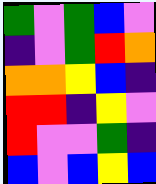[["green", "violet", "green", "blue", "violet"], ["indigo", "violet", "green", "red", "orange"], ["orange", "orange", "yellow", "blue", "indigo"], ["red", "red", "indigo", "yellow", "violet"], ["red", "violet", "violet", "green", "indigo"], ["blue", "violet", "blue", "yellow", "blue"]]